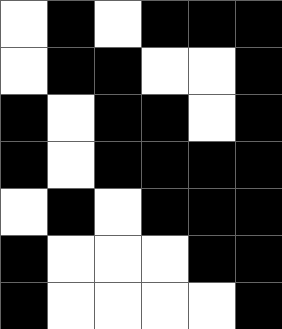[["white", "black", "white", "black", "black", "black"], ["white", "black", "black", "white", "white", "black"], ["black", "white", "black", "black", "white", "black"], ["black", "white", "black", "black", "black", "black"], ["white", "black", "white", "black", "black", "black"], ["black", "white", "white", "white", "black", "black"], ["black", "white", "white", "white", "white", "black"]]